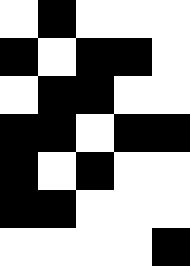[["white", "black", "white", "white", "white"], ["black", "white", "black", "black", "white"], ["white", "black", "black", "white", "white"], ["black", "black", "white", "black", "black"], ["black", "white", "black", "white", "white"], ["black", "black", "white", "white", "white"], ["white", "white", "white", "white", "black"]]